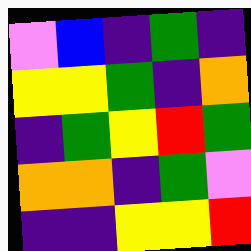[["violet", "blue", "indigo", "green", "indigo"], ["yellow", "yellow", "green", "indigo", "orange"], ["indigo", "green", "yellow", "red", "green"], ["orange", "orange", "indigo", "green", "violet"], ["indigo", "indigo", "yellow", "yellow", "red"]]